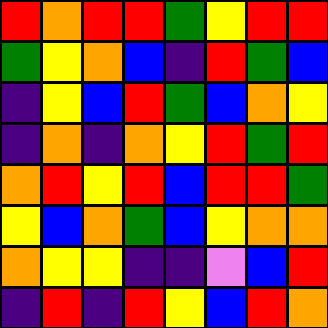[["red", "orange", "red", "red", "green", "yellow", "red", "red"], ["green", "yellow", "orange", "blue", "indigo", "red", "green", "blue"], ["indigo", "yellow", "blue", "red", "green", "blue", "orange", "yellow"], ["indigo", "orange", "indigo", "orange", "yellow", "red", "green", "red"], ["orange", "red", "yellow", "red", "blue", "red", "red", "green"], ["yellow", "blue", "orange", "green", "blue", "yellow", "orange", "orange"], ["orange", "yellow", "yellow", "indigo", "indigo", "violet", "blue", "red"], ["indigo", "red", "indigo", "red", "yellow", "blue", "red", "orange"]]